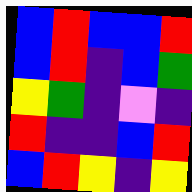[["blue", "red", "blue", "blue", "red"], ["blue", "red", "indigo", "blue", "green"], ["yellow", "green", "indigo", "violet", "indigo"], ["red", "indigo", "indigo", "blue", "red"], ["blue", "red", "yellow", "indigo", "yellow"]]